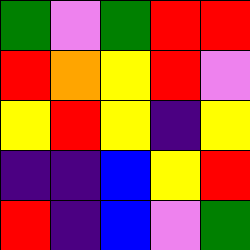[["green", "violet", "green", "red", "red"], ["red", "orange", "yellow", "red", "violet"], ["yellow", "red", "yellow", "indigo", "yellow"], ["indigo", "indigo", "blue", "yellow", "red"], ["red", "indigo", "blue", "violet", "green"]]